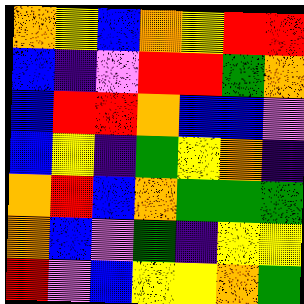[["orange", "yellow", "blue", "orange", "yellow", "red", "red"], ["blue", "indigo", "violet", "red", "red", "green", "orange"], ["blue", "red", "red", "orange", "blue", "blue", "violet"], ["blue", "yellow", "indigo", "green", "yellow", "orange", "indigo"], ["orange", "red", "blue", "orange", "green", "green", "green"], ["orange", "blue", "violet", "green", "indigo", "yellow", "yellow"], ["red", "violet", "blue", "yellow", "yellow", "orange", "green"]]